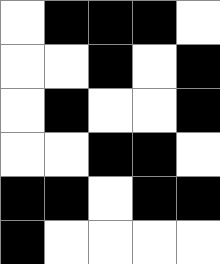[["white", "black", "black", "black", "white"], ["white", "white", "black", "white", "black"], ["white", "black", "white", "white", "black"], ["white", "white", "black", "black", "white"], ["black", "black", "white", "black", "black"], ["black", "white", "white", "white", "white"]]